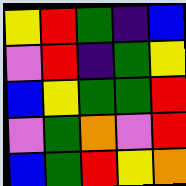[["yellow", "red", "green", "indigo", "blue"], ["violet", "red", "indigo", "green", "yellow"], ["blue", "yellow", "green", "green", "red"], ["violet", "green", "orange", "violet", "red"], ["blue", "green", "red", "yellow", "orange"]]